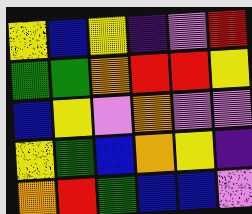[["yellow", "blue", "yellow", "indigo", "violet", "red"], ["green", "green", "orange", "red", "red", "yellow"], ["blue", "yellow", "violet", "orange", "violet", "violet"], ["yellow", "green", "blue", "orange", "yellow", "indigo"], ["orange", "red", "green", "blue", "blue", "violet"]]